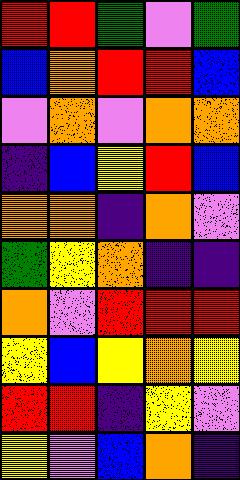[["red", "red", "green", "violet", "green"], ["blue", "orange", "red", "red", "blue"], ["violet", "orange", "violet", "orange", "orange"], ["indigo", "blue", "yellow", "red", "blue"], ["orange", "orange", "indigo", "orange", "violet"], ["green", "yellow", "orange", "indigo", "indigo"], ["orange", "violet", "red", "red", "red"], ["yellow", "blue", "yellow", "orange", "yellow"], ["red", "red", "indigo", "yellow", "violet"], ["yellow", "violet", "blue", "orange", "indigo"]]